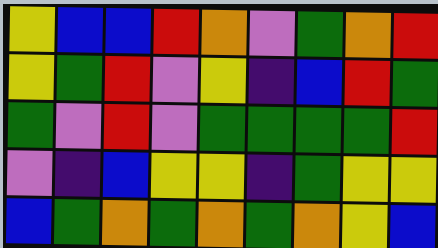[["yellow", "blue", "blue", "red", "orange", "violet", "green", "orange", "red"], ["yellow", "green", "red", "violet", "yellow", "indigo", "blue", "red", "green"], ["green", "violet", "red", "violet", "green", "green", "green", "green", "red"], ["violet", "indigo", "blue", "yellow", "yellow", "indigo", "green", "yellow", "yellow"], ["blue", "green", "orange", "green", "orange", "green", "orange", "yellow", "blue"]]